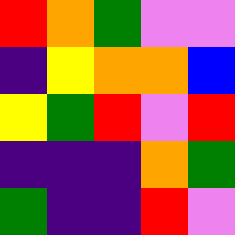[["red", "orange", "green", "violet", "violet"], ["indigo", "yellow", "orange", "orange", "blue"], ["yellow", "green", "red", "violet", "red"], ["indigo", "indigo", "indigo", "orange", "green"], ["green", "indigo", "indigo", "red", "violet"]]